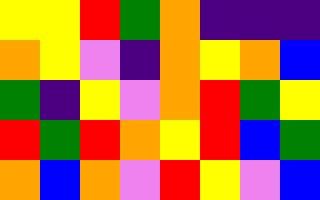[["yellow", "yellow", "red", "green", "orange", "indigo", "indigo", "indigo"], ["orange", "yellow", "violet", "indigo", "orange", "yellow", "orange", "blue"], ["green", "indigo", "yellow", "violet", "orange", "red", "green", "yellow"], ["red", "green", "red", "orange", "yellow", "red", "blue", "green"], ["orange", "blue", "orange", "violet", "red", "yellow", "violet", "blue"]]